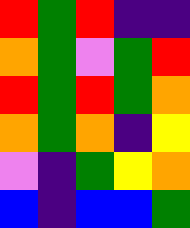[["red", "green", "red", "indigo", "indigo"], ["orange", "green", "violet", "green", "red"], ["red", "green", "red", "green", "orange"], ["orange", "green", "orange", "indigo", "yellow"], ["violet", "indigo", "green", "yellow", "orange"], ["blue", "indigo", "blue", "blue", "green"]]